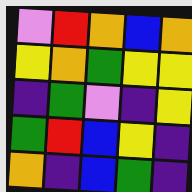[["violet", "red", "orange", "blue", "orange"], ["yellow", "orange", "green", "yellow", "yellow"], ["indigo", "green", "violet", "indigo", "yellow"], ["green", "red", "blue", "yellow", "indigo"], ["orange", "indigo", "blue", "green", "indigo"]]